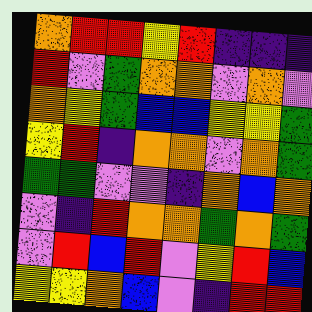[["orange", "red", "red", "yellow", "red", "indigo", "indigo", "indigo"], ["red", "violet", "green", "orange", "orange", "violet", "orange", "violet"], ["orange", "yellow", "green", "blue", "blue", "yellow", "yellow", "green"], ["yellow", "red", "indigo", "orange", "orange", "violet", "orange", "green"], ["green", "green", "violet", "violet", "indigo", "orange", "blue", "orange"], ["violet", "indigo", "red", "orange", "orange", "green", "orange", "green"], ["violet", "red", "blue", "red", "violet", "yellow", "red", "blue"], ["yellow", "yellow", "orange", "blue", "violet", "indigo", "red", "red"]]